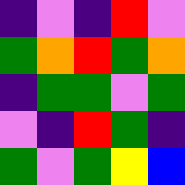[["indigo", "violet", "indigo", "red", "violet"], ["green", "orange", "red", "green", "orange"], ["indigo", "green", "green", "violet", "green"], ["violet", "indigo", "red", "green", "indigo"], ["green", "violet", "green", "yellow", "blue"]]